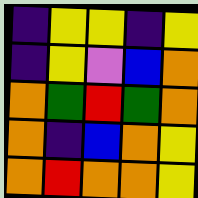[["indigo", "yellow", "yellow", "indigo", "yellow"], ["indigo", "yellow", "violet", "blue", "orange"], ["orange", "green", "red", "green", "orange"], ["orange", "indigo", "blue", "orange", "yellow"], ["orange", "red", "orange", "orange", "yellow"]]